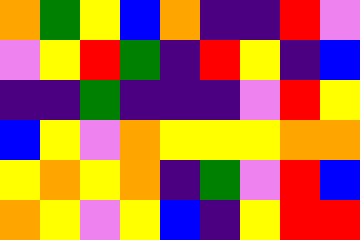[["orange", "green", "yellow", "blue", "orange", "indigo", "indigo", "red", "violet"], ["violet", "yellow", "red", "green", "indigo", "red", "yellow", "indigo", "blue"], ["indigo", "indigo", "green", "indigo", "indigo", "indigo", "violet", "red", "yellow"], ["blue", "yellow", "violet", "orange", "yellow", "yellow", "yellow", "orange", "orange"], ["yellow", "orange", "yellow", "orange", "indigo", "green", "violet", "red", "blue"], ["orange", "yellow", "violet", "yellow", "blue", "indigo", "yellow", "red", "red"]]